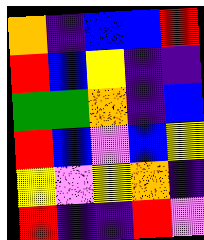[["orange", "indigo", "blue", "blue", "red"], ["red", "blue", "yellow", "indigo", "indigo"], ["green", "green", "orange", "indigo", "blue"], ["red", "blue", "violet", "blue", "yellow"], ["yellow", "violet", "yellow", "orange", "indigo"], ["red", "indigo", "indigo", "red", "violet"]]